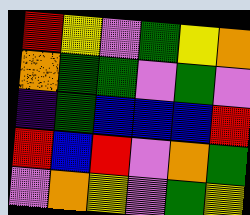[["red", "yellow", "violet", "green", "yellow", "orange"], ["orange", "green", "green", "violet", "green", "violet"], ["indigo", "green", "blue", "blue", "blue", "red"], ["red", "blue", "red", "violet", "orange", "green"], ["violet", "orange", "yellow", "violet", "green", "yellow"]]